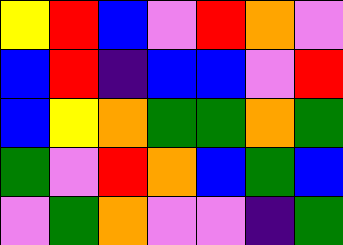[["yellow", "red", "blue", "violet", "red", "orange", "violet"], ["blue", "red", "indigo", "blue", "blue", "violet", "red"], ["blue", "yellow", "orange", "green", "green", "orange", "green"], ["green", "violet", "red", "orange", "blue", "green", "blue"], ["violet", "green", "orange", "violet", "violet", "indigo", "green"]]